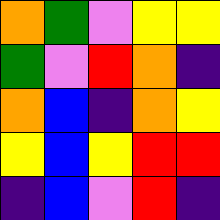[["orange", "green", "violet", "yellow", "yellow"], ["green", "violet", "red", "orange", "indigo"], ["orange", "blue", "indigo", "orange", "yellow"], ["yellow", "blue", "yellow", "red", "red"], ["indigo", "blue", "violet", "red", "indigo"]]